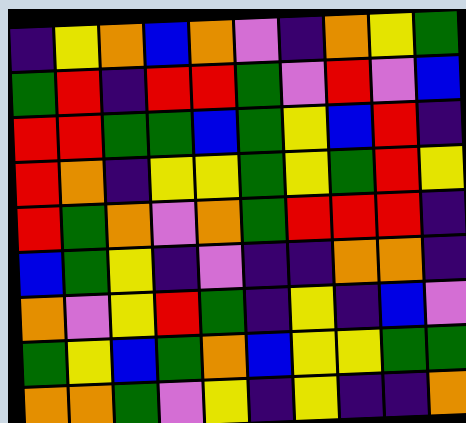[["indigo", "yellow", "orange", "blue", "orange", "violet", "indigo", "orange", "yellow", "green"], ["green", "red", "indigo", "red", "red", "green", "violet", "red", "violet", "blue"], ["red", "red", "green", "green", "blue", "green", "yellow", "blue", "red", "indigo"], ["red", "orange", "indigo", "yellow", "yellow", "green", "yellow", "green", "red", "yellow"], ["red", "green", "orange", "violet", "orange", "green", "red", "red", "red", "indigo"], ["blue", "green", "yellow", "indigo", "violet", "indigo", "indigo", "orange", "orange", "indigo"], ["orange", "violet", "yellow", "red", "green", "indigo", "yellow", "indigo", "blue", "violet"], ["green", "yellow", "blue", "green", "orange", "blue", "yellow", "yellow", "green", "green"], ["orange", "orange", "green", "violet", "yellow", "indigo", "yellow", "indigo", "indigo", "orange"]]